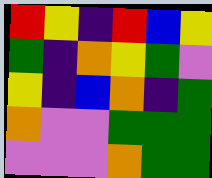[["red", "yellow", "indigo", "red", "blue", "yellow"], ["green", "indigo", "orange", "yellow", "green", "violet"], ["yellow", "indigo", "blue", "orange", "indigo", "green"], ["orange", "violet", "violet", "green", "green", "green"], ["violet", "violet", "violet", "orange", "green", "green"]]